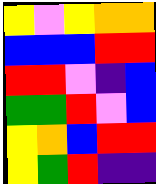[["yellow", "violet", "yellow", "orange", "orange"], ["blue", "blue", "blue", "red", "red"], ["red", "red", "violet", "indigo", "blue"], ["green", "green", "red", "violet", "blue"], ["yellow", "orange", "blue", "red", "red"], ["yellow", "green", "red", "indigo", "indigo"]]